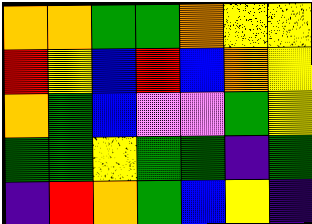[["orange", "orange", "green", "green", "orange", "yellow", "yellow"], ["red", "yellow", "blue", "red", "blue", "orange", "yellow"], ["orange", "green", "blue", "violet", "violet", "green", "yellow"], ["green", "green", "yellow", "green", "green", "indigo", "green"], ["indigo", "red", "orange", "green", "blue", "yellow", "indigo"]]